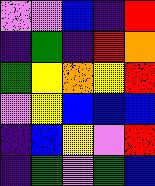[["violet", "violet", "blue", "indigo", "red"], ["indigo", "green", "indigo", "red", "orange"], ["green", "yellow", "orange", "yellow", "red"], ["violet", "yellow", "blue", "blue", "blue"], ["indigo", "blue", "yellow", "violet", "red"], ["indigo", "green", "violet", "green", "blue"]]